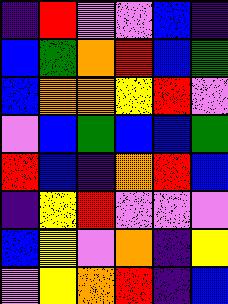[["indigo", "red", "violet", "violet", "blue", "indigo"], ["blue", "green", "orange", "red", "blue", "green"], ["blue", "orange", "orange", "yellow", "red", "violet"], ["violet", "blue", "green", "blue", "blue", "green"], ["red", "blue", "indigo", "orange", "red", "blue"], ["indigo", "yellow", "red", "violet", "violet", "violet"], ["blue", "yellow", "violet", "orange", "indigo", "yellow"], ["violet", "yellow", "orange", "red", "indigo", "blue"]]